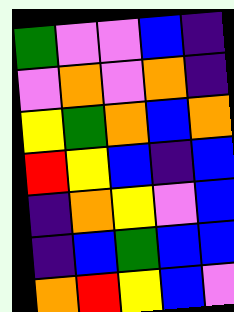[["green", "violet", "violet", "blue", "indigo"], ["violet", "orange", "violet", "orange", "indigo"], ["yellow", "green", "orange", "blue", "orange"], ["red", "yellow", "blue", "indigo", "blue"], ["indigo", "orange", "yellow", "violet", "blue"], ["indigo", "blue", "green", "blue", "blue"], ["orange", "red", "yellow", "blue", "violet"]]